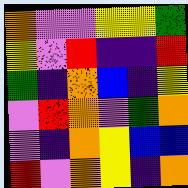[["orange", "violet", "violet", "yellow", "yellow", "green"], ["yellow", "violet", "red", "indigo", "indigo", "red"], ["green", "indigo", "orange", "blue", "indigo", "yellow"], ["violet", "red", "orange", "violet", "green", "orange"], ["violet", "indigo", "orange", "yellow", "blue", "blue"], ["red", "violet", "orange", "yellow", "indigo", "orange"]]